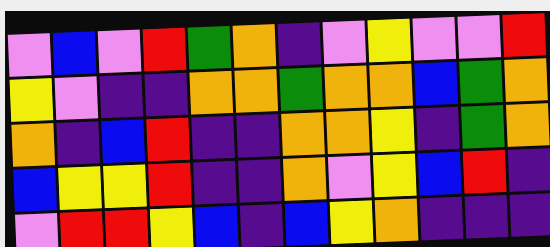[["violet", "blue", "violet", "red", "green", "orange", "indigo", "violet", "yellow", "violet", "violet", "red"], ["yellow", "violet", "indigo", "indigo", "orange", "orange", "green", "orange", "orange", "blue", "green", "orange"], ["orange", "indigo", "blue", "red", "indigo", "indigo", "orange", "orange", "yellow", "indigo", "green", "orange"], ["blue", "yellow", "yellow", "red", "indigo", "indigo", "orange", "violet", "yellow", "blue", "red", "indigo"], ["violet", "red", "red", "yellow", "blue", "indigo", "blue", "yellow", "orange", "indigo", "indigo", "indigo"]]